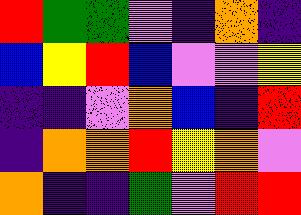[["red", "green", "green", "violet", "indigo", "orange", "indigo"], ["blue", "yellow", "red", "blue", "violet", "violet", "yellow"], ["indigo", "indigo", "violet", "orange", "blue", "indigo", "red"], ["indigo", "orange", "orange", "red", "yellow", "orange", "violet"], ["orange", "indigo", "indigo", "green", "violet", "red", "red"]]